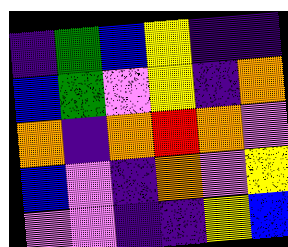[["indigo", "green", "blue", "yellow", "indigo", "indigo"], ["blue", "green", "violet", "yellow", "indigo", "orange"], ["orange", "indigo", "orange", "red", "orange", "violet"], ["blue", "violet", "indigo", "orange", "violet", "yellow"], ["violet", "violet", "indigo", "indigo", "yellow", "blue"]]